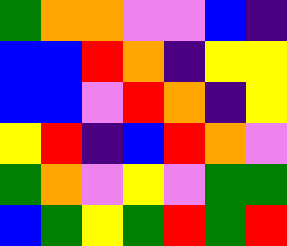[["green", "orange", "orange", "violet", "violet", "blue", "indigo"], ["blue", "blue", "red", "orange", "indigo", "yellow", "yellow"], ["blue", "blue", "violet", "red", "orange", "indigo", "yellow"], ["yellow", "red", "indigo", "blue", "red", "orange", "violet"], ["green", "orange", "violet", "yellow", "violet", "green", "green"], ["blue", "green", "yellow", "green", "red", "green", "red"]]